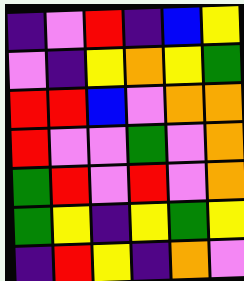[["indigo", "violet", "red", "indigo", "blue", "yellow"], ["violet", "indigo", "yellow", "orange", "yellow", "green"], ["red", "red", "blue", "violet", "orange", "orange"], ["red", "violet", "violet", "green", "violet", "orange"], ["green", "red", "violet", "red", "violet", "orange"], ["green", "yellow", "indigo", "yellow", "green", "yellow"], ["indigo", "red", "yellow", "indigo", "orange", "violet"]]